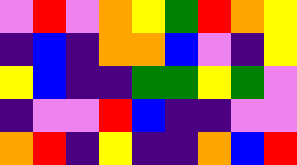[["violet", "red", "violet", "orange", "yellow", "green", "red", "orange", "yellow"], ["indigo", "blue", "indigo", "orange", "orange", "blue", "violet", "indigo", "yellow"], ["yellow", "blue", "indigo", "indigo", "green", "green", "yellow", "green", "violet"], ["indigo", "violet", "violet", "red", "blue", "indigo", "indigo", "violet", "violet"], ["orange", "red", "indigo", "yellow", "indigo", "indigo", "orange", "blue", "red"]]